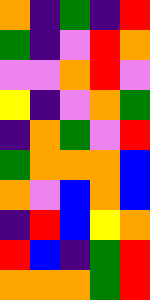[["orange", "indigo", "green", "indigo", "red"], ["green", "indigo", "violet", "red", "orange"], ["violet", "violet", "orange", "red", "violet"], ["yellow", "indigo", "violet", "orange", "green"], ["indigo", "orange", "green", "violet", "red"], ["green", "orange", "orange", "orange", "blue"], ["orange", "violet", "blue", "orange", "blue"], ["indigo", "red", "blue", "yellow", "orange"], ["red", "blue", "indigo", "green", "red"], ["orange", "orange", "orange", "green", "red"]]